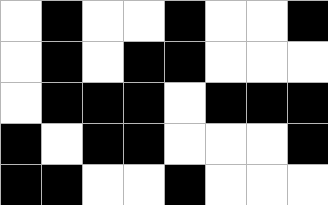[["white", "black", "white", "white", "black", "white", "white", "black"], ["white", "black", "white", "black", "black", "white", "white", "white"], ["white", "black", "black", "black", "white", "black", "black", "black"], ["black", "white", "black", "black", "white", "white", "white", "black"], ["black", "black", "white", "white", "black", "white", "white", "white"]]